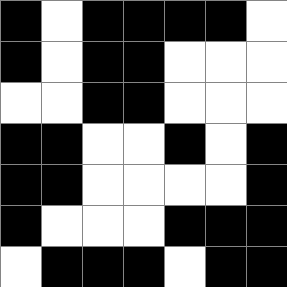[["black", "white", "black", "black", "black", "black", "white"], ["black", "white", "black", "black", "white", "white", "white"], ["white", "white", "black", "black", "white", "white", "white"], ["black", "black", "white", "white", "black", "white", "black"], ["black", "black", "white", "white", "white", "white", "black"], ["black", "white", "white", "white", "black", "black", "black"], ["white", "black", "black", "black", "white", "black", "black"]]